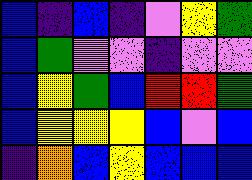[["blue", "indigo", "blue", "indigo", "violet", "yellow", "green"], ["blue", "green", "violet", "violet", "indigo", "violet", "violet"], ["blue", "yellow", "green", "blue", "red", "red", "green"], ["blue", "yellow", "yellow", "yellow", "blue", "violet", "blue"], ["indigo", "orange", "blue", "yellow", "blue", "blue", "blue"]]